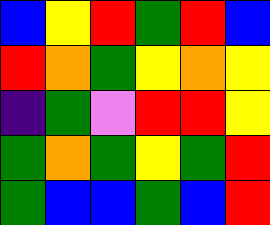[["blue", "yellow", "red", "green", "red", "blue"], ["red", "orange", "green", "yellow", "orange", "yellow"], ["indigo", "green", "violet", "red", "red", "yellow"], ["green", "orange", "green", "yellow", "green", "red"], ["green", "blue", "blue", "green", "blue", "red"]]